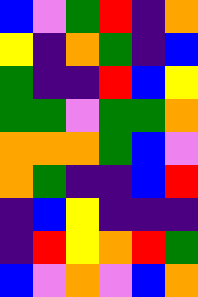[["blue", "violet", "green", "red", "indigo", "orange"], ["yellow", "indigo", "orange", "green", "indigo", "blue"], ["green", "indigo", "indigo", "red", "blue", "yellow"], ["green", "green", "violet", "green", "green", "orange"], ["orange", "orange", "orange", "green", "blue", "violet"], ["orange", "green", "indigo", "indigo", "blue", "red"], ["indigo", "blue", "yellow", "indigo", "indigo", "indigo"], ["indigo", "red", "yellow", "orange", "red", "green"], ["blue", "violet", "orange", "violet", "blue", "orange"]]